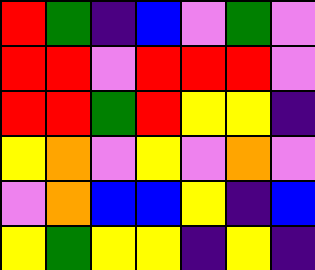[["red", "green", "indigo", "blue", "violet", "green", "violet"], ["red", "red", "violet", "red", "red", "red", "violet"], ["red", "red", "green", "red", "yellow", "yellow", "indigo"], ["yellow", "orange", "violet", "yellow", "violet", "orange", "violet"], ["violet", "orange", "blue", "blue", "yellow", "indigo", "blue"], ["yellow", "green", "yellow", "yellow", "indigo", "yellow", "indigo"]]